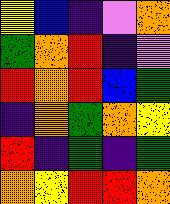[["yellow", "blue", "indigo", "violet", "orange"], ["green", "orange", "red", "indigo", "violet"], ["red", "orange", "red", "blue", "green"], ["indigo", "orange", "green", "orange", "yellow"], ["red", "indigo", "green", "indigo", "green"], ["orange", "yellow", "red", "red", "orange"]]